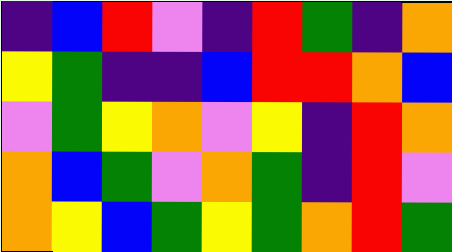[["indigo", "blue", "red", "violet", "indigo", "red", "green", "indigo", "orange"], ["yellow", "green", "indigo", "indigo", "blue", "red", "red", "orange", "blue"], ["violet", "green", "yellow", "orange", "violet", "yellow", "indigo", "red", "orange"], ["orange", "blue", "green", "violet", "orange", "green", "indigo", "red", "violet"], ["orange", "yellow", "blue", "green", "yellow", "green", "orange", "red", "green"]]